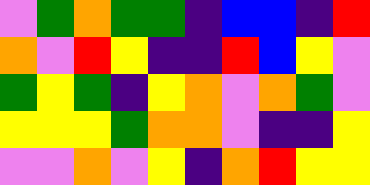[["violet", "green", "orange", "green", "green", "indigo", "blue", "blue", "indigo", "red"], ["orange", "violet", "red", "yellow", "indigo", "indigo", "red", "blue", "yellow", "violet"], ["green", "yellow", "green", "indigo", "yellow", "orange", "violet", "orange", "green", "violet"], ["yellow", "yellow", "yellow", "green", "orange", "orange", "violet", "indigo", "indigo", "yellow"], ["violet", "violet", "orange", "violet", "yellow", "indigo", "orange", "red", "yellow", "yellow"]]